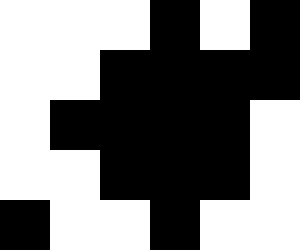[["white", "white", "white", "black", "white", "black"], ["white", "white", "black", "black", "black", "black"], ["white", "black", "black", "black", "black", "white"], ["white", "white", "black", "black", "black", "white"], ["black", "white", "white", "black", "white", "white"]]